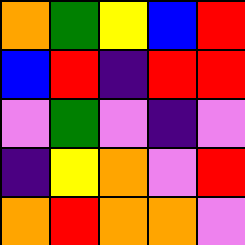[["orange", "green", "yellow", "blue", "red"], ["blue", "red", "indigo", "red", "red"], ["violet", "green", "violet", "indigo", "violet"], ["indigo", "yellow", "orange", "violet", "red"], ["orange", "red", "orange", "orange", "violet"]]